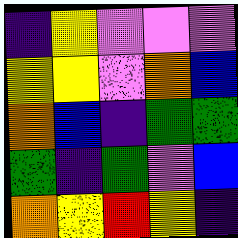[["indigo", "yellow", "violet", "violet", "violet"], ["yellow", "yellow", "violet", "orange", "blue"], ["orange", "blue", "indigo", "green", "green"], ["green", "indigo", "green", "violet", "blue"], ["orange", "yellow", "red", "yellow", "indigo"]]